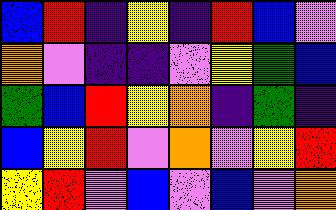[["blue", "red", "indigo", "yellow", "indigo", "red", "blue", "violet"], ["orange", "violet", "indigo", "indigo", "violet", "yellow", "green", "blue"], ["green", "blue", "red", "yellow", "orange", "indigo", "green", "indigo"], ["blue", "yellow", "red", "violet", "orange", "violet", "yellow", "red"], ["yellow", "red", "violet", "blue", "violet", "blue", "violet", "orange"]]